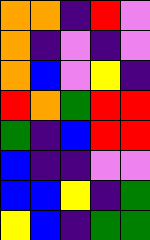[["orange", "orange", "indigo", "red", "violet"], ["orange", "indigo", "violet", "indigo", "violet"], ["orange", "blue", "violet", "yellow", "indigo"], ["red", "orange", "green", "red", "red"], ["green", "indigo", "blue", "red", "red"], ["blue", "indigo", "indigo", "violet", "violet"], ["blue", "blue", "yellow", "indigo", "green"], ["yellow", "blue", "indigo", "green", "green"]]